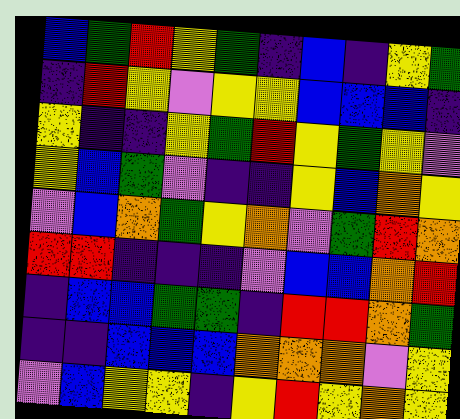[["blue", "green", "red", "yellow", "green", "indigo", "blue", "indigo", "yellow", "green"], ["indigo", "red", "yellow", "violet", "yellow", "yellow", "blue", "blue", "blue", "indigo"], ["yellow", "indigo", "indigo", "yellow", "green", "red", "yellow", "green", "yellow", "violet"], ["yellow", "blue", "green", "violet", "indigo", "indigo", "yellow", "blue", "orange", "yellow"], ["violet", "blue", "orange", "green", "yellow", "orange", "violet", "green", "red", "orange"], ["red", "red", "indigo", "indigo", "indigo", "violet", "blue", "blue", "orange", "red"], ["indigo", "blue", "blue", "green", "green", "indigo", "red", "red", "orange", "green"], ["indigo", "indigo", "blue", "blue", "blue", "orange", "orange", "orange", "violet", "yellow"], ["violet", "blue", "yellow", "yellow", "indigo", "yellow", "red", "yellow", "orange", "yellow"]]